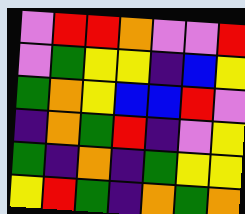[["violet", "red", "red", "orange", "violet", "violet", "red"], ["violet", "green", "yellow", "yellow", "indigo", "blue", "yellow"], ["green", "orange", "yellow", "blue", "blue", "red", "violet"], ["indigo", "orange", "green", "red", "indigo", "violet", "yellow"], ["green", "indigo", "orange", "indigo", "green", "yellow", "yellow"], ["yellow", "red", "green", "indigo", "orange", "green", "orange"]]